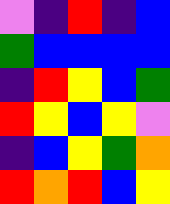[["violet", "indigo", "red", "indigo", "blue"], ["green", "blue", "blue", "blue", "blue"], ["indigo", "red", "yellow", "blue", "green"], ["red", "yellow", "blue", "yellow", "violet"], ["indigo", "blue", "yellow", "green", "orange"], ["red", "orange", "red", "blue", "yellow"]]